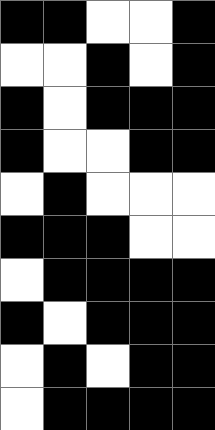[["black", "black", "white", "white", "black"], ["white", "white", "black", "white", "black"], ["black", "white", "black", "black", "black"], ["black", "white", "white", "black", "black"], ["white", "black", "white", "white", "white"], ["black", "black", "black", "white", "white"], ["white", "black", "black", "black", "black"], ["black", "white", "black", "black", "black"], ["white", "black", "white", "black", "black"], ["white", "black", "black", "black", "black"]]